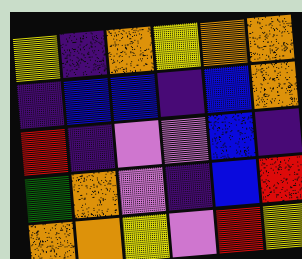[["yellow", "indigo", "orange", "yellow", "orange", "orange"], ["indigo", "blue", "blue", "indigo", "blue", "orange"], ["red", "indigo", "violet", "violet", "blue", "indigo"], ["green", "orange", "violet", "indigo", "blue", "red"], ["orange", "orange", "yellow", "violet", "red", "yellow"]]